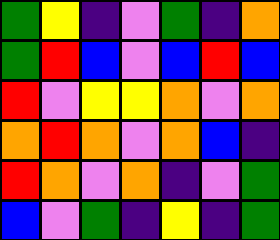[["green", "yellow", "indigo", "violet", "green", "indigo", "orange"], ["green", "red", "blue", "violet", "blue", "red", "blue"], ["red", "violet", "yellow", "yellow", "orange", "violet", "orange"], ["orange", "red", "orange", "violet", "orange", "blue", "indigo"], ["red", "orange", "violet", "orange", "indigo", "violet", "green"], ["blue", "violet", "green", "indigo", "yellow", "indigo", "green"]]